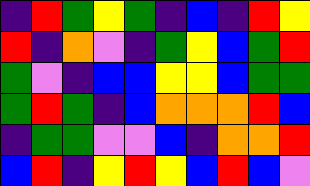[["indigo", "red", "green", "yellow", "green", "indigo", "blue", "indigo", "red", "yellow"], ["red", "indigo", "orange", "violet", "indigo", "green", "yellow", "blue", "green", "red"], ["green", "violet", "indigo", "blue", "blue", "yellow", "yellow", "blue", "green", "green"], ["green", "red", "green", "indigo", "blue", "orange", "orange", "orange", "red", "blue"], ["indigo", "green", "green", "violet", "violet", "blue", "indigo", "orange", "orange", "red"], ["blue", "red", "indigo", "yellow", "red", "yellow", "blue", "red", "blue", "violet"]]